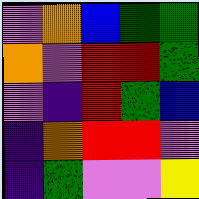[["violet", "orange", "blue", "green", "green"], ["orange", "violet", "red", "red", "green"], ["violet", "indigo", "red", "green", "blue"], ["indigo", "orange", "red", "red", "violet"], ["indigo", "green", "violet", "violet", "yellow"]]